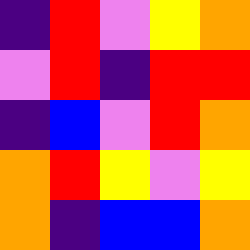[["indigo", "red", "violet", "yellow", "orange"], ["violet", "red", "indigo", "red", "red"], ["indigo", "blue", "violet", "red", "orange"], ["orange", "red", "yellow", "violet", "yellow"], ["orange", "indigo", "blue", "blue", "orange"]]